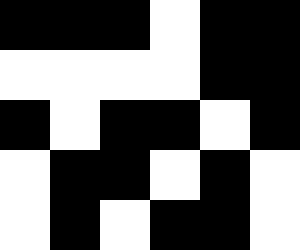[["black", "black", "black", "white", "black", "black"], ["white", "white", "white", "white", "black", "black"], ["black", "white", "black", "black", "white", "black"], ["white", "black", "black", "white", "black", "white"], ["white", "black", "white", "black", "black", "white"]]